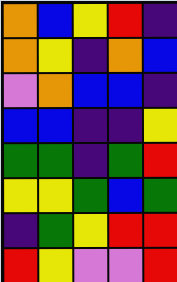[["orange", "blue", "yellow", "red", "indigo"], ["orange", "yellow", "indigo", "orange", "blue"], ["violet", "orange", "blue", "blue", "indigo"], ["blue", "blue", "indigo", "indigo", "yellow"], ["green", "green", "indigo", "green", "red"], ["yellow", "yellow", "green", "blue", "green"], ["indigo", "green", "yellow", "red", "red"], ["red", "yellow", "violet", "violet", "red"]]